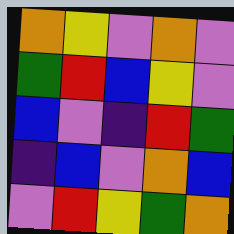[["orange", "yellow", "violet", "orange", "violet"], ["green", "red", "blue", "yellow", "violet"], ["blue", "violet", "indigo", "red", "green"], ["indigo", "blue", "violet", "orange", "blue"], ["violet", "red", "yellow", "green", "orange"]]